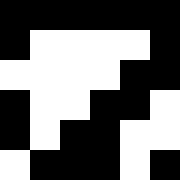[["black", "black", "black", "black", "black", "black"], ["black", "white", "white", "white", "white", "black"], ["white", "white", "white", "white", "black", "black"], ["black", "white", "white", "black", "black", "white"], ["black", "white", "black", "black", "white", "white"], ["white", "black", "black", "black", "white", "black"]]